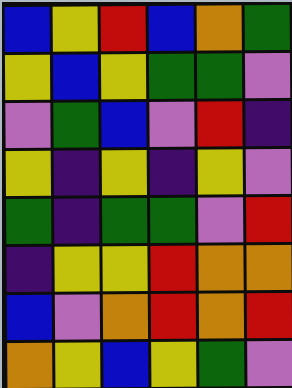[["blue", "yellow", "red", "blue", "orange", "green"], ["yellow", "blue", "yellow", "green", "green", "violet"], ["violet", "green", "blue", "violet", "red", "indigo"], ["yellow", "indigo", "yellow", "indigo", "yellow", "violet"], ["green", "indigo", "green", "green", "violet", "red"], ["indigo", "yellow", "yellow", "red", "orange", "orange"], ["blue", "violet", "orange", "red", "orange", "red"], ["orange", "yellow", "blue", "yellow", "green", "violet"]]